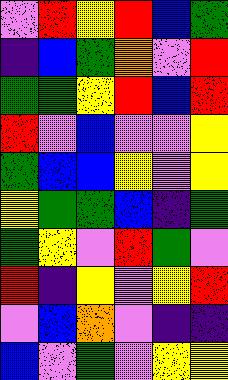[["violet", "red", "yellow", "red", "blue", "green"], ["indigo", "blue", "green", "orange", "violet", "red"], ["green", "green", "yellow", "red", "blue", "red"], ["red", "violet", "blue", "violet", "violet", "yellow"], ["green", "blue", "blue", "yellow", "violet", "yellow"], ["yellow", "green", "green", "blue", "indigo", "green"], ["green", "yellow", "violet", "red", "green", "violet"], ["red", "indigo", "yellow", "violet", "yellow", "red"], ["violet", "blue", "orange", "violet", "indigo", "indigo"], ["blue", "violet", "green", "violet", "yellow", "yellow"]]